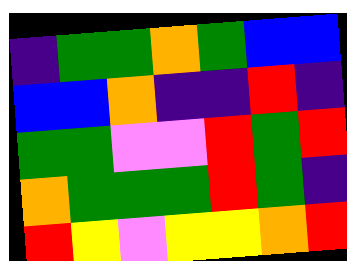[["indigo", "green", "green", "orange", "green", "blue", "blue"], ["blue", "blue", "orange", "indigo", "indigo", "red", "indigo"], ["green", "green", "violet", "violet", "red", "green", "red"], ["orange", "green", "green", "green", "red", "green", "indigo"], ["red", "yellow", "violet", "yellow", "yellow", "orange", "red"]]